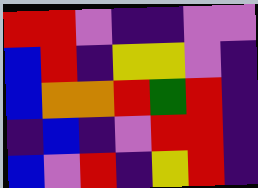[["red", "red", "violet", "indigo", "indigo", "violet", "violet"], ["blue", "red", "indigo", "yellow", "yellow", "violet", "indigo"], ["blue", "orange", "orange", "red", "green", "red", "indigo"], ["indigo", "blue", "indigo", "violet", "red", "red", "indigo"], ["blue", "violet", "red", "indigo", "yellow", "red", "indigo"]]